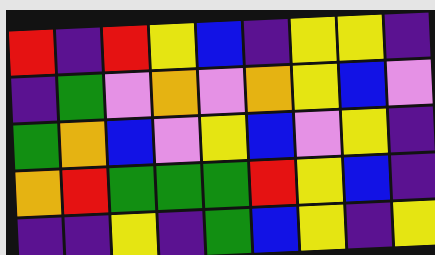[["red", "indigo", "red", "yellow", "blue", "indigo", "yellow", "yellow", "indigo"], ["indigo", "green", "violet", "orange", "violet", "orange", "yellow", "blue", "violet"], ["green", "orange", "blue", "violet", "yellow", "blue", "violet", "yellow", "indigo"], ["orange", "red", "green", "green", "green", "red", "yellow", "blue", "indigo"], ["indigo", "indigo", "yellow", "indigo", "green", "blue", "yellow", "indigo", "yellow"]]